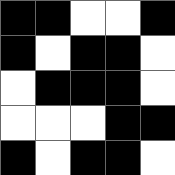[["black", "black", "white", "white", "black"], ["black", "white", "black", "black", "white"], ["white", "black", "black", "black", "white"], ["white", "white", "white", "black", "black"], ["black", "white", "black", "black", "white"]]